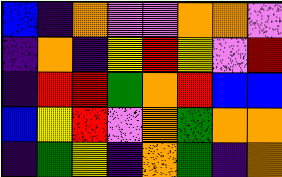[["blue", "indigo", "orange", "violet", "violet", "orange", "orange", "violet"], ["indigo", "orange", "indigo", "yellow", "red", "yellow", "violet", "red"], ["indigo", "red", "red", "green", "orange", "red", "blue", "blue"], ["blue", "yellow", "red", "violet", "orange", "green", "orange", "orange"], ["indigo", "green", "yellow", "indigo", "orange", "green", "indigo", "orange"]]